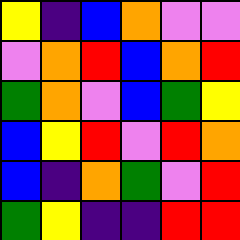[["yellow", "indigo", "blue", "orange", "violet", "violet"], ["violet", "orange", "red", "blue", "orange", "red"], ["green", "orange", "violet", "blue", "green", "yellow"], ["blue", "yellow", "red", "violet", "red", "orange"], ["blue", "indigo", "orange", "green", "violet", "red"], ["green", "yellow", "indigo", "indigo", "red", "red"]]